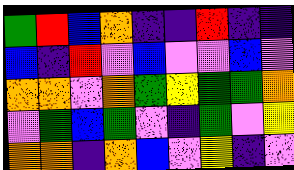[["green", "red", "blue", "orange", "indigo", "indigo", "red", "indigo", "indigo"], ["blue", "indigo", "red", "violet", "blue", "violet", "violet", "blue", "violet"], ["orange", "orange", "violet", "orange", "green", "yellow", "green", "green", "orange"], ["violet", "green", "blue", "green", "violet", "indigo", "green", "violet", "yellow"], ["orange", "orange", "indigo", "orange", "blue", "violet", "yellow", "indigo", "violet"]]